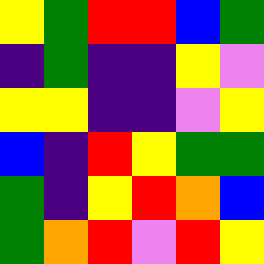[["yellow", "green", "red", "red", "blue", "green"], ["indigo", "green", "indigo", "indigo", "yellow", "violet"], ["yellow", "yellow", "indigo", "indigo", "violet", "yellow"], ["blue", "indigo", "red", "yellow", "green", "green"], ["green", "indigo", "yellow", "red", "orange", "blue"], ["green", "orange", "red", "violet", "red", "yellow"]]